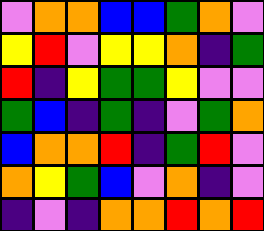[["violet", "orange", "orange", "blue", "blue", "green", "orange", "violet"], ["yellow", "red", "violet", "yellow", "yellow", "orange", "indigo", "green"], ["red", "indigo", "yellow", "green", "green", "yellow", "violet", "violet"], ["green", "blue", "indigo", "green", "indigo", "violet", "green", "orange"], ["blue", "orange", "orange", "red", "indigo", "green", "red", "violet"], ["orange", "yellow", "green", "blue", "violet", "orange", "indigo", "violet"], ["indigo", "violet", "indigo", "orange", "orange", "red", "orange", "red"]]